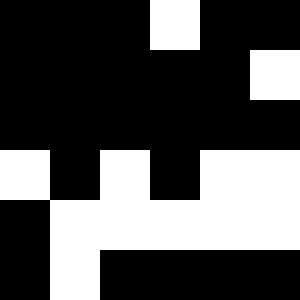[["black", "black", "black", "white", "black", "black"], ["black", "black", "black", "black", "black", "white"], ["black", "black", "black", "black", "black", "black"], ["white", "black", "white", "black", "white", "white"], ["black", "white", "white", "white", "white", "white"], ["black", "white", "black", "black", "black", "black"]]